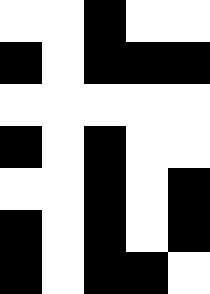[["white", "white", "black", "white", "white"], ["black", "white", "black", "black", "black"], ["white", "white", "white", "white", "white"], ["black", "white", "black", "white", "white"], ["white", "white", "black", "white", "black"], ["black", "white", "black", "white", "black"], ["black", "white", "black", "black", "white"]]